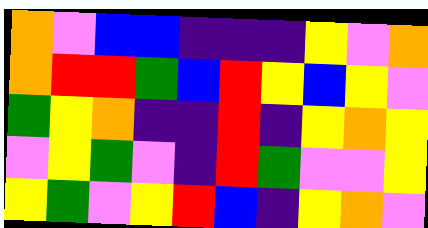[["orange", "violet", "blue", "blue", "indigo", "indigo", "indigo", "yellow", "violet", "orange"], ["orange", "red", "red", "green", "blue", "red", "yellow", "blue", "yellow", "violet"], ["green", "yellow", "orange", "indigo", "indigo", "red", "indigo", "yellow", "orange", "yellow"], ["violet", "yellow", "green", "violet", "indigo", "red", "green", "violet", "violet", "yellow"], ["yellow", "green", "violet", "yellow", "red", "blue", "indigo", "yellow", "orange", "violet"]]